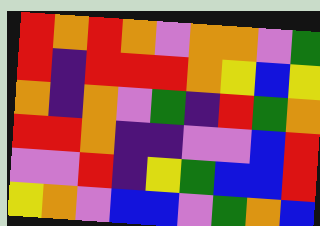[["red", "orange", "red", "orange", "violet", "orange", "orange", "violet", "green"], ["red", "indigo", "red", "red", "red", "orange", "yellow", "blue", "yellow"], ["orange", "indigo", "orange", "violet", "green", "indigo", "red", "green", "orange"], ["red", "red", "orange", "indigo", "indigo", "violet", "violet", "blue", "red"], ["violet", "violet", "red", "indigo", "yellow", "green", "blue", "blue", "red"], ["yellow", "orange", "violet", "blue", "blue", "violet", "green", "orange", "blue"]]